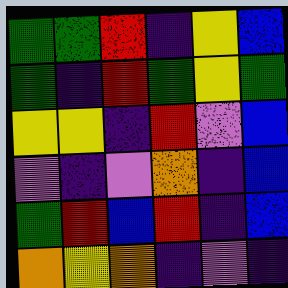[["green", "green", "red", "indigo", "yellow", "blue"], ["green", "indigo", "red", "green", "yellow", "green"], ["yellow", "yellow", "indigo", "red", "violet", "blue"], ["violet", "indigo", "violet", "orange", "indigo", "blue"], ["green", "red", "blue", "red", "indigo", "blue"], ["orange", "yellow", "orange", "indigo", "violet", "indigo"]]